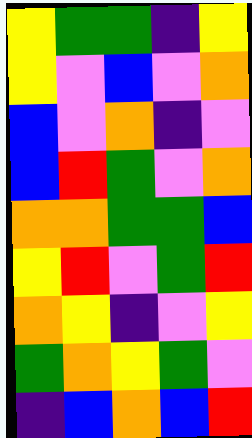[["yellow", "green", "green", "indigo", "yellow"], ["yellow", "violet", "blue", "violet", "orange"], ["blue", "violet", "orange", "indigo", "violet"], ["blue", "red", "green", "violet", "orange"], ["orange", "orange", "green", "green", "blue"], ["yellow", "red", "violet", "green", "red"], ["orange", "yellow", "indigo", "violet", "yellow"], ["green", "orange", "yellow", "green", "violet"], ["indigo", "blue", "orange", "blue", "red"]]